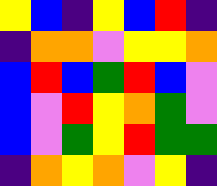[["yellow", "blue", "indigo", "yellow", "blue", "red", "indigo"], ["indigo", "orange", "orange", "violet", "yellow", "yellow", "orange"], ["blue", "red", "blue", "green", "red", "blue", "violet"], ["blue", "violet", "red", "yellow", "orange", "green", "violet"], ["blue", "violet", "green", "yellow", "red", "green", "green"], ["indigo", "orange", "yellow", "orange", "violet", "yellow", "indigo"]]